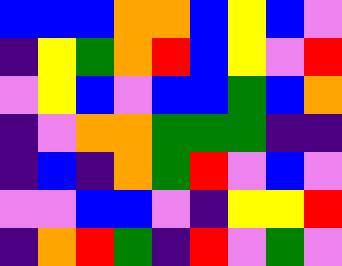[["blue", "blue", "blue", "orange", "orange", "blue", "yellow", "blue", "violet"], ["indigo", "yellow", "green", "orange", "red", "blue", "yellow", "violet", "red"], ["violet", "yellow", "blue", "violet", "blue", "blue", "green", "blue", "orange"], ["indigo", "violet", "orange", "orange", "green", "green", "green", "indigo", "indigo"], ["indigo", "blue", "indigo", "orange", "green", "red", "violet", "blue", "violet"], ["violet", "violet", "blue", "blue", "violet", "indigo", "yellow", "yellow", "red"], ["indigo", "orange", "red", "green", "indigo", "red", "violet", "green", "violet"]]